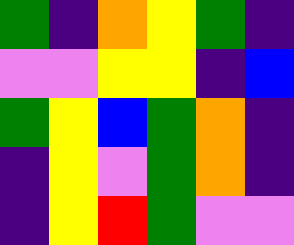[["green", "indigo", "orange", "yellow", "green", "indigo"], ["violet", "violet", "yellow", "yellow", "indigo", "blue"], ["green", "yellow", "blue", "green", "orange", "indigo"], ["indigo", "yellow", "violet", "green", "orange", "indigo"], ["indigo", "yellow", "red", "green", "violet", "violet"]]